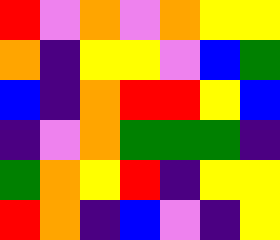[["red", "violet", "orange", "violet", "orange", "yellow", "yellow"], ["orange", "indigo", "yellow", "yellow", "violet", "blue", "green"], ["blue", "indigo", "orange", "red", "red", "yellow", "blue"], ["indigo", "violet", "orange", "green", "green", "green", "indigo"], ["green", "orange", "yellow", "red", "indigo", "yellow", "yellow"], ["red", "orange", "indigo", "blue", "violet", "indigo", "yellow"]]